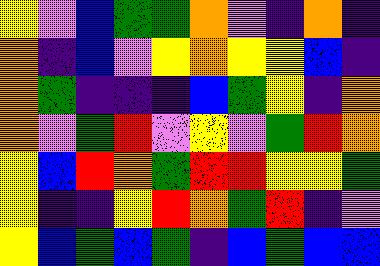[["yellow", "violet", "blue", "green", "green", "orange", "violet", "indigo", "orange", "indigo"], ["orange", "indigo", "blue", "violet", "yellow", "orange", "yellow", "yellow", "blue", "indigo"], ["orange", "green", "indigo", "indigo", "indigo", "blue", "green", "yellow", "indigo", "orange"], ["orange", "violet", "green", "red", "violet", "yellow", "violet", "green", "red", "orange"], ["yellow", "blue", "red", "orange", "green", "red", "red", "yellow", "yellow", "green"], ["yellow", "indigo", "indigo", "yellow", "red", "orange", "green", "red", "indigo", "violet"], ["yellow", "blue", "green", "blue", "green", "indigo", "blue", "green", "blue", "blue"]]